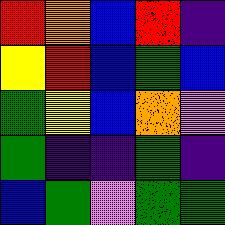[["red", "orange", "blue", "red", "indigo"], ["yellow", "red", "blue", "green", "blue"], ["green", "yellow", "blue", "orange", "violet"], ["green", "indigo", "indigo", "green", "indigo"], ["blue", "green", "violet", "green", "green"]]